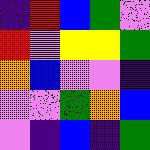[["indigo", "red", "blue", "green", "violet"], ["red", "violet", "yellow", "yellow", "green"], ["orange", "blue", "violet", "violet", "indigo"], ["violet", "violet", "green", "orange", "blue"], ["violet", "indigo", "blue", "indigo", "green"]]